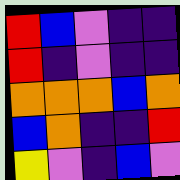[["red", "blue", "violet", "indigo", "indigo"], ["red", "indigo", "violet", "indigo", "indigo"], ["orange", "orange", "orange", "blue", "orange"], ["blue", "orange", "indigo", "indigo", "red"], ["yellow", "violet", "indigo", "blue", "violet"]]